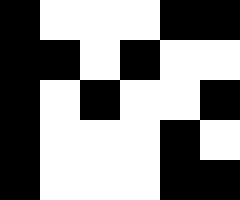[["black", "white", "white", "white", "black", "black"], ["black", "black", "white", "black", "white", "white"], ["black", "white", "black", "white", "white", "black"], ["black", "white", "white", "white", "black", "white"], ["black", "white", "white", "white", "black", "black"]]